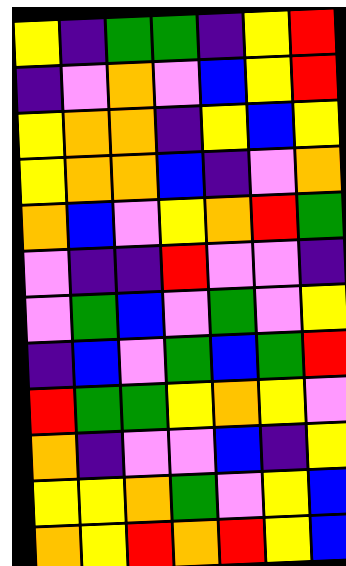[["yellow", "indigo", "green", "green", "indigo", "yellow", "red"], ["indigo", "violet", "orange", "violet", "blue", "yellow", "red"], ["yellow", "orange", "orange", "indigo", "yellow", "blue", "yellow"], ["yellow", "orange", "orange", "blue", "indigo", "violet", "orange"], ["orange", "blue", "violet", "yellow", "orange", "red", "green"], ["violet", "indigo", "indigo", "red", "violet", "violet", "indigo"], ["violet", "green", "blue", "violet", "green", "violet", "yellow"], ["indigo", "blue", "violet", "green", "blue", "green", "red"], ["red", "green", "green", "yellow", "orange", "yellow", "violet"], ["orange", "indigo", "violet", "violet", "blue", "indigo", "yellow"], ["yellow", "yellow", "orange", "green", "violet", "yellow", "blue"], ["orange", "yellow", "red", "orange", "red", "yellow", "blue"]]